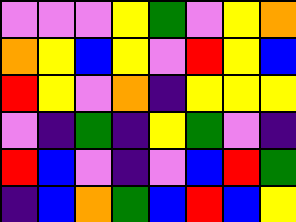[["violet", "violet", "violet", "yellow", "green", "violet", "yellow", "orange"], ["orange", "yellow", "blue", "yellow", "violet", "red", "yellow", "blue"], ["red", "yellow", "violet", "orange", "indigo", "yellow", "yellow", "yellow"], ["violet", "indigo", "green", "indigo", "yellow", "green", "violet", "indigo"], ["red", "blue", "violet", "indigo", "violet", "blue", "red", "green"], ["indigo", "blue", "orange", "green", "blue", "red", "blue", "yellow"]]